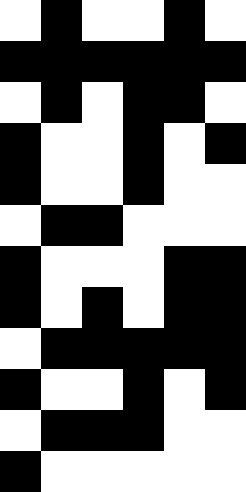[["white", "black", "white", "white", "black", "white"], ["black", "black", "black", "black", "black", "black"], ["white", "black", "white", "black", "black", "white"], ["black", "white", "white", "black", "white", "black"], ["black", "white", "white", "black", "white", "white"], ["white", "black", "black", "white", "white", "white"], ["black", "white", "white", "white", "black", "black"], ["black", "white", "black", "white", "black", "black"], ["white", "black", "black", "black", "black", "black"], ["black", "white", "white", "black", "white", "black"], ["white", "black", "black", "black", "white", "white"], ["black", "white", "white", "white", "white", "white"]]